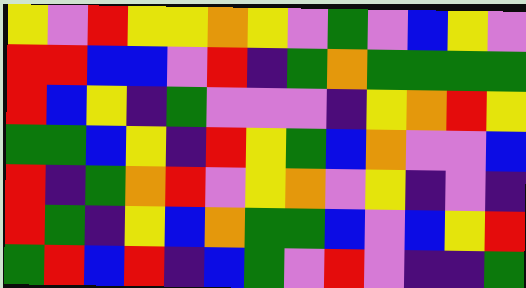[["yellow", "violet", "red", "yellow", "yellow", "orange", "yellow", "violet", "green", "violet", "blue", "yellow", "violet"], ["red", "red", "blue", "blue", "violet", "red", "indigo", "green", "orange", "green", "green", "green", "green"], ["red", "blue", "yellow", "indigo", "green", "violet", "violet", "violet", "indigo", "yellow", "orange", "red", "yellow"], ["green", "green", "blue", "yellow", "indigo", "red", "yellow", "green", "blue", "orange", "violet", "violet", "blue"], ["red", "indigo", "green", "orange", "red", "violet", "yellow", "orange", "violet", "yellow", "indigo", "violet", "indigo"], ["red", "green", "indigo", "yellow", "blue", "orange", "green", "green", "blue", "violet", "blue", "yellow", "red"], ["green", "red", "blue", "red", "indigo", "blue", "green", "violet", "red", "violet", "indigo", "indigo", "green"]]